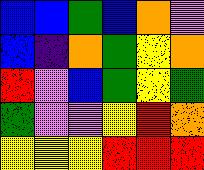[["blue", "blue", "green", "blue", "orange", "violet"], ["blue", "indigo", "orange", "green", "yellow", "orange"], ["red", "violet", "blue", "green", "yellow", "green"], ["green", "violet", "violet", "yellow", "red", "orange"], ["yellow", "yellow", "yellow", "red", "red", "red"]]